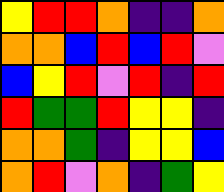[["yellow", "red", "red", "orange", "indigo", "indigo", "orange"], ["orange", "orange", "blue", "red", "blue", "red", "violet"], ["blue", "yellow", "red", "violet", "red", "indigo", "red"], ["red", "green", "green", "red", "yellow", "yellow", "indigo"], ["orange", "orange", "green", "indigo", "yellow", "yellow", "blue"], ["orange", "red", "violet", "orange", "indigo", "green", "yellow"]]